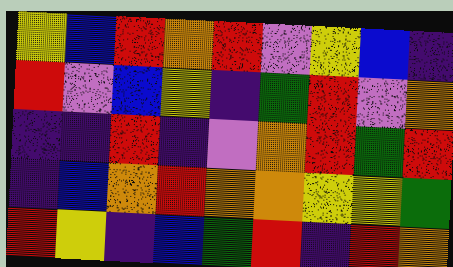[["yellow", "blue", "red", "orange", "red", "violet", "yellow", "blue", "indigo"], ["red", "violet", "blue", "yellow", "indigo", "green", "red", "violet", "orange"], ["indigo", "indigo", "red", "indigo", "violet", "orange", "red", "green", "red"], ["indigo", "blue", "orange", "red", "orange", "orange", "yellow", "yellow", "green"], ["red", "yellow", "indigo", "blue", "green", "red", "indigo", "red", "orange"]]